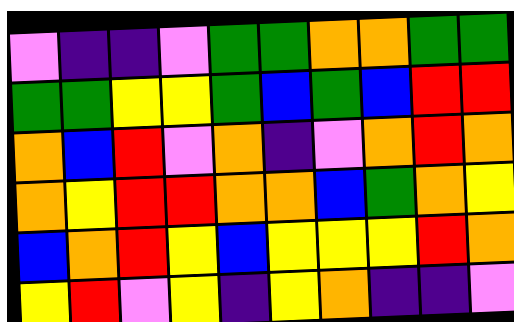[["violet", "indigo", "indigo", "violet", "green", "green", "orange", "orange", "green", "green"], ["green", "green", "yellow", "yellow", "green", "blue", "green", "blue", "red", "red"], ["orange", "blue", "red", "violet", "orange", "indigo", "violet", "orange", "red", "orange"], ["orange", "yellow", "red", "red", "orange", "orange", "blue", "green", "orange", "yellow"], ["blue", "orange", "red", "yellow", "blue", "yellow", "yellow", "yellow", "red", "orange"], ["yellow", "red", "violet", "yellow", "indigo", "yellow", "orange", "indigo", "indigo", "violet"]]